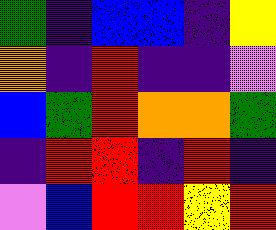[["green", "indigo", "blue", "blue", "indigo", "yellow"], ["orange", "indigo", "red", "indigo", "indigo", "violet"], ["blue", "green", "red", "orange", "orange", "green"], ["indigo", "red", "red", "indigo", "red", "indigo"], ["violet", "blue", "red", "red", "yellow", "red"]]